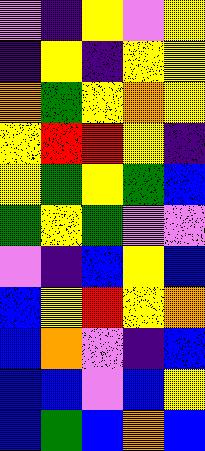[["violet", "indigo", "yellow", "violet", "yellow"], ["indigo", "yellow", "indigo", "yellow", "yellow"], ["orange", "green", "yellow", "orange", "yellow"], ["yellow", "red", "red", "yellow", "indigo"], ["yellow", "green", "yellow", "green", "blue"], ["green", "yellow", "green", "violet", "violet"], ["violet", "indigo", "blue", "yellow", "blue"], ["blue", "yellow", "red", "yellow", "orange"], ["blue", "orange", "violet", "indigo", "blue"], ["blue", "blue", "violet", "blue", "yellow"], ["blue", "green", "blue", "orange", "blue"]]